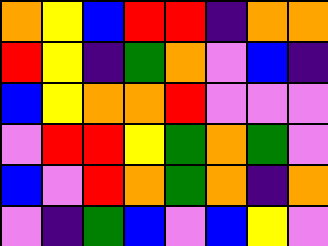[["orange", "yellow", "blue", "red", "red", "indigo", "orange", "orange"], ["red", "yellow", "indigo", "green", "orange", "violet", "blue", "indigo"], ["blue", "yellow", "orange", "orange", "red", "violet", "violet", "violet"], ["violet", "red", "red", "yellow", "green", "orange", "green", "violet"], ["blue", "violet", "red", "orange", "green", "orange", "indigo", "orange"], ["violet", "indigo", "green", "blue", "violet", "blue", "yellow", "violet"]]